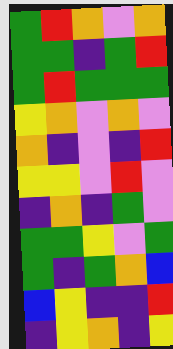[["green", "red", "orange", "violet", "orange"], ["green", "green", "indigo", "green", "red"], ["green", "red", "green", "green", "green"], ["yellow", "orange", "violet", "orange", "violet"], ["orange", "indigo", "violet", "indigo", "red"], ["yellow", "yellow", "violet", "red", "violet"], ["indigo", "orange", "indigo", "green", "violet"], ["green", "green", "yellow", "violet", "green"], ["green", "indigo", "green", "orange", "blue"], ["blue", "yellow", "indigo", "indigo", "red"], ["indigo", "yellow", "orange", "indigo", "yellow"]]